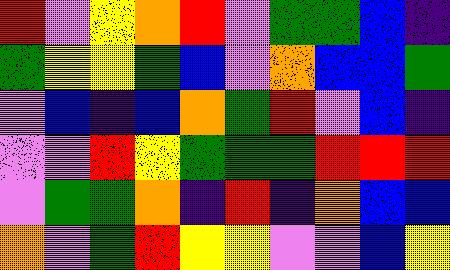[["red", "violet", "yellow", "orange", "red", "violet", "green", "green", "blue", "indigo"], ["green", "yellow", "yellow", "green", "blue", "violet", "orange", "blue", "blue", "green"], ["violet", "blue", "indigo", "blue", "orange", "green", "red", "violet", "blue", "indigo"], ["violet", "violet", "red", "yellow", "green", "green", "green", "red", "red", "red"], ["violet", "green", "green", "orange", "indigo", "red", "indigo", "orange", "blue", "blue"], ["orange", "violet", "green", "red", "yellow", "yellow", "violet", "violet", "blue", "yellow"]]